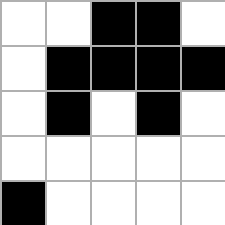[["white", "white", "black", "black", "white"], ["white", "black", "black", "black", "black"], ["white", "black", "white", "black", "white"], ["white", "white", "white", "white", "white"], ["black", "white", "white", "white", "white"]]